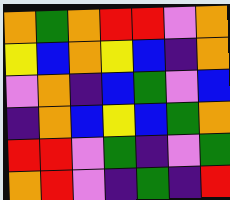[["orange", "green", "orange", "red", "red", "violet", "orange"], ["yellow", "blue", "orange", "yellow", "blue", "indigo", "orange"], ["violet", "orange", "indigo", "blue", "green", "violet", "blue"], ["indigo", "orange", "blue", "yellow", "blue", "green", "orange"], ["red", "red", "violet", "green", "indigo", "violet", "green"], ["orange", "red", "violet", "indigo", "green", "indigo", "red"]]